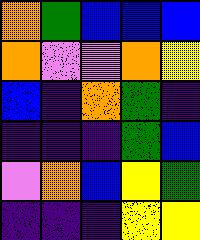[["orange", "green", "blue", "blue", "blue"], ["orange", "violet", "violet", "orange", "yellow"], ["blue", "indigo", "orange", "green", "indigo"], ["indigo", "indigo", "indigo", "green", "blue"], ["violet", "orange", "blue", "yellow", "green"], ["indigo", "indigo", "indigo", "yellow", "yellow"]]